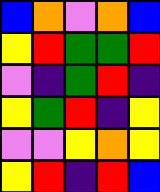[["blue", "orange", "violet", "orange", "blue"], ["yellow", "red", "green", "green", "red"], ["violet", "indigo", "green", "red", "indigo"], ["yellow", "green", "red", "indigo", "yellow"], ["violet", "violet", "yellow", "orange", "yellow"], ["yellow", "red", "indigo", "red", "blue"]]